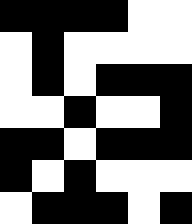[["black", "black", "black", "black", "white", "white"], ["white", "black", "white", "white", "white", "white"], ["white", "black", "white", "black", "black", "black"], ["white", "white", "black", "white", "white", "black"], ["black", "black", "white", "black", "black", "black"], ["black", "white", "black", "white", "white", "white"], ["white", "black", "black", "black", "white", "black"]]